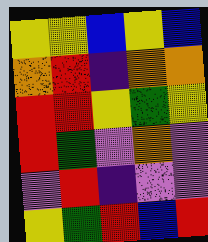[["yellow", "yellow", "blue", "yellow", "blue"], ["orange", "red", "indigo", "orange", "orange"], ["red", "red", "yellow", "green", "yellow"], ["red", "green", "violet", "orange", "violet"], ["violet", "red", "indigo", "violet", "violet"], ["yellow", "green", "red", "blue", "red"]]